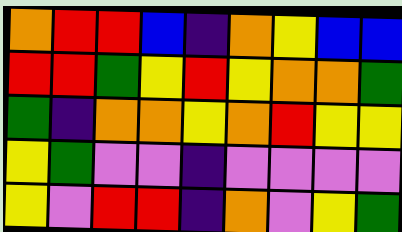[["orange", "red", "red", "blue", "indigo", "orange", "yellow", "blue", "blue"], ["red", "red", "green", "yellow", "red", "yellow", "orange", "orange", "green"], ["green", "indigo", "orange", "orange", "yellow", "orange", "red", "yellow", "yellow"], ["yellow", "green", "violet", "violet", "indigo", "violet", "violet", "violet", "violet"], ["yellow", "violet", "red", "red", "indigo", "orange", "violet", "yellow", "green"]]